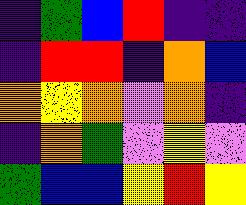[["indigo", "green", "blue", "red", "indigo", "indigo"], ["indigo", "red", "red", "indigo", "orange", "blue"], ["orange", "yellow", "orange", "violet", "orange", "indigo"], ["indigo", "orange", "green", "violet", "yellow", "violet"], ["green", "blue", "blue", "yellow", "red", "yellow"]]